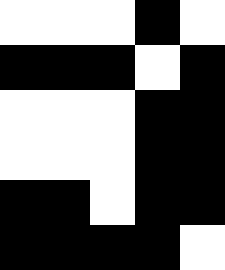[["white", "white", "white", "black", "white"], ["black", "black", "black", "white", "black"], ["white", "white", "white", "black", "black"], ["white", "white", "white", "black", "black"], ["black", "black", "white", "black", "black"], ["black", "black", "black", "black", "white"]]